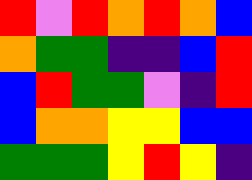[["red", "violet", "red", "orange", "red", "orange", "blue"], ["orange", "green", "green", "indigo", "indigo", "blue", "red"], ["blue", "red", "green", "green", "violet", "indigo", "red"], ["blue", "orange", "orange", "yellow", "yellow", "blue", "blue"], ["green", "green", "green", "yellow", "red", "yellow", "indigo"]]